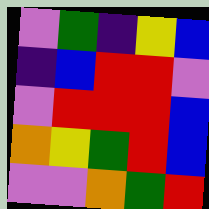[["violet", "green", "indigo", "yellow", "blue"], ["indigo", "blue", "red", "red", "violet"], ["violet", "red", "red", "red", "blue"], ["orange", "yellow", "green", "red", "blue"], ["violet", "violet", "orange", "green", "red"]]